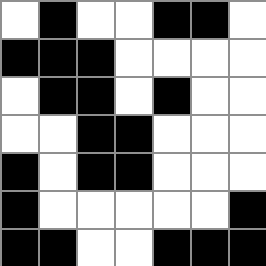[["white", "black", "white", "white", "black", "black", "white"], ["black", "black", "black", "white", "white", "white", "white"], ["white", "black", "black", "white", "black", "white", "white"], ["white", "white", "black", "black", "white", "white", "white"], ["black", "white", "black", "black", "white", "white", "white"], ["black", "white", "white", "white", "white", "white", "black"], ["black", "black", "white", "white", "black", "black", "black"]]